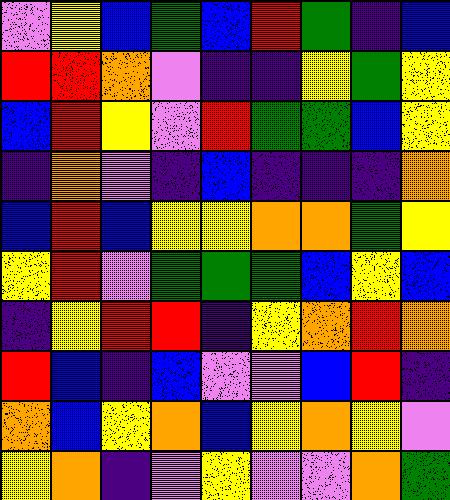[["violet", "yellow", "blue", "green", "blue", "red", "green", "indigo", "blue"], ["red", "red", "orange", "violet", "indigo", "indigo", "yellow", "green", "yellow"], ["blue", "red", "yellow", "violet", "red", "green", "green", "blue", "yellow"], ["indigo", "orange", "violet", "indigo", "blue", "indigo", "indigo", "indigo", "orange"], ["blue", "red", "blue", "yellow", "yellow", "orange", "orange", "green", "yellow"], ["yellow", "red", "violet", "green", "green", "green", "blue", "yellow", "blue"], ["indigo", "yellow", "red", "red", "indigo", "yellow", "orange", "red", "orange"], ["red", "blue", "indigo", "blue", "violet", "violet", "blue", "red", "indigo"], ["orange", "blue", "yellow", "orange", "blue", "yellow", "orange", "yellow", "violet"], ["yellow", "orange", "indigo", "violet", "yellow", "violet", "violet", "orange", "green"]]